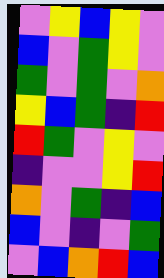[["violet", "yellow", "blue", "yellow", "violet"], ["blue", "violet", "green", "yellow", "violet"], ["green", "violet", "green", "violet", "orange"], ["yellow", "blue", "green", "indigo", "red"], ["red", "green", "violet", "yellow", "violet"], ["indigo", "violet", "violet", "yellow", "red"], ["orange", "violet", "green", "indigo", "blue"], ["blue", "violet", "indigo", "violet", "green"], ["violet", "blue", "orange", "red", "blue"]]